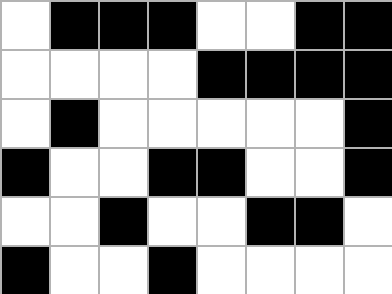[["white", "black", "black", "black", "white", "white", "black", "black"], ["white", "white", "white", "white", "black", "black", "black", "black"], ["white", "black", "white", "white", "white", "white", "white", "black"], ["black", "white", "white", "black", "black", "white", "white", "black"], ["white", "white", "black", "white", "white", "black", "black", "white"], ["black", "white", "white", "black", "white", "white", "white", "white"]]